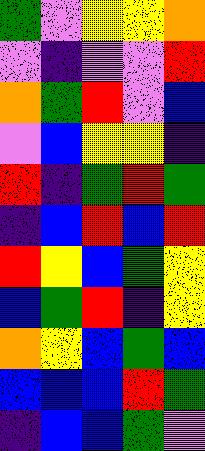[["green", "violet", "yellow", "yellow", "orange"], ["violet", "indigo", "violet", "violet", "red"], ["orange", "green", "red", "violet", "blue"], ["violet", "blue", "yellow", "yellow", "indigo"], ["red", "indigo", "green", "red", "green"], ["indigo", "blue", "red", "blue", "red"], ["red", "yellow", "blue", "green", "yellow"], ["blue", "green", "red", "indigo", "yellow"], ["orange", "yellow", "blue", "green", "blue"], ["blue", "blue", "blue", "red", "green"], ["indigo", "blue", "blue", "green", "violet"]]